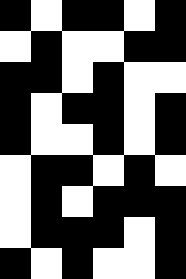[["black", "white", "black", "black", "white", "black"], ["white", "black", "white", "white", "black", "black"], ["black", "black", "white", "black", "white", "white"], ["black", "white", "black", "black", "white", "black"], ["black", "white", "white", "black", "white", "black"], ["white", "black", "black", "white", "black", "white"], ["white", "black", "white", "black", "black", "black"], ["white", "black", "black", "black", "white", "black"], ["black", "white", "black", "white", "white", "black"]]